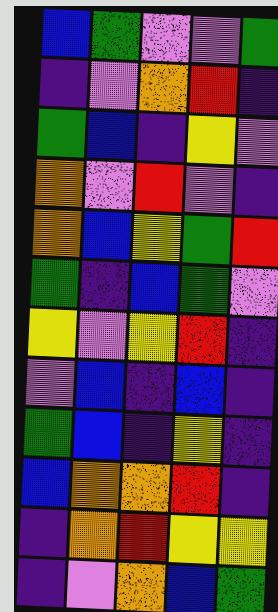[["blue", "green", "violet", "violet", "green"], ["indigo", "violet", "orange", "red", "indigo"], ["green", "blue", "indigo", "yellow", "violet"], ["orange", "violet", "red", "violet", "indigo"], ["orange", "blue", "yellow", "green", "red"], ["green", "indigo", "blue", "green", "violet"], ["yellow", "violet", "yellow", "red", "indigo"], ["violet", "blue", "indigo", "blue", "indigo"], ["green", "blue", "indigo", "yellow", "indigo"], ["blue", "orange", "orange", "red", "indigo"], ["indigo", "orange", "red", "yellow", "yellow"], ["indigo", "violet", "orange", "blue", "green"]]